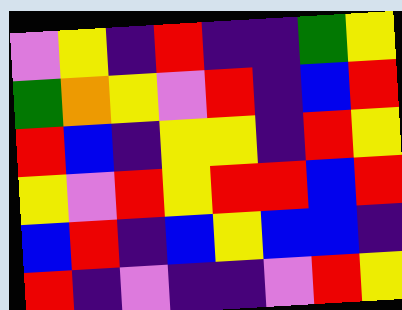[["violet", "yellow", "indigo", "red", "indigo", "indigo", "green", "yellow"], ["green", "orange", "yellow", "violet", "red", "indigo", "blue", "red"], ["red", "blue", "indigo", "yellow", "yellow", "indigo", "red", "yellow"], ["yellow", "violet", "red", "yellow", "red", "red", "blue", "red"], ["blue", "red", "indigo", "blue", "yellow", "blue", "blue", "indigo"], ["red", "indigo", "violet", "indigo", "indigo", "violet", "red", "yellow"]]